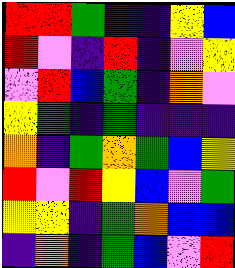[["red", "red", "green", "indigo", "indigo", "yellow", "blue"], ["red", "violet", "indigo", "red", "indigo", "violet", "yellow"], ["violet", "red", "blue", "green", "indigo", "orange", "violet"], ["yellow", "green", "indigo", "green", "indigo", "indigo", "indigo"], ["orange", "indigo", "green", "orange", "green", "blue", "yellow"], ["red", "violet", "red", "yellow", "blue", "violet", "green"], ["yellow", "yellow", "indigo", "green", "orange", "blue", "blue"], ["indigo", "orange", "indigo", "green", "blue", "violet", "red"]]